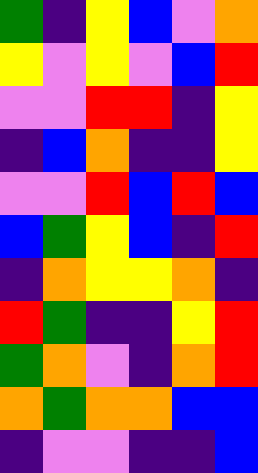[["green", "indigo", "yellow", "blue", "violet", "orange"], ["yellow", "violet", "yellow", "violet", "blue", "red"], ["violet", "violet", "red", "red", "indigo", "yellow"], ["indigo", "blue", "orange", "indigo", "indigo", "yellow"], ["violet", "violet", "red", "blue", "red", "blue"], ["blue", "green", "yellow", "blue", "indigo", "red"], ["indigo", "orange", "yellow", "yellow", "orange", "indigo"], ["red", "green", "indigo", "indigo", "yellow", "red"], ["green", "orange", "violet", "indigo", "orange", "red"], ["orange", "green", "orange", "orange", "blue", "blue"], ["indigo", "violet", "violet", "indigo", "indigo", "blue"]]